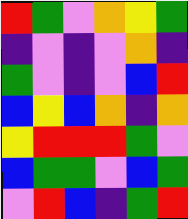[["red", "green", "violet", "orange", "yellow", "green"], ["indigo", "violet", "indigo", "violet", "orange", "indigo"], ["green", "violet", "indigo", "violet", "blue", "red"], ["blue", "yellow", "blue", "orange", "indigo", "orange"], ["yellow", "red", "red", "red", "green", "violet"], ["blue", "green", "green", "violet", "blue", "green"], ["violet", "red", "blue", "indigo", "green", "red"]]